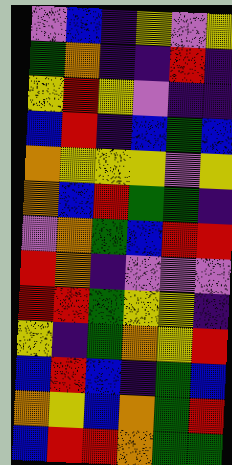[["violet", "blue", "indigo", "yellow", "violet", "yellow"], ["green", "orange", "indigo", "indigo", "red", "indigo"], ["yellow", "red", "yellow", "violet", "indigo", "indigo"], ["blue", "red", "indigo", "blue", "green", "blue"], ["orange", "yellow", "yellow", "yellow", "violet", "yellow"], ["orange", "blue", "red", "green", "green", "indigo"], ["violet", "orange", "green", "blue", "red", "red"], ["red", "orange", "indigo", "violet", "violet", "violet"], ["red", "red", "green", "yellow", "yellow", "indigo"], ["yellow", "indigo", "green", "orange", "yellow", "red"], ["blue", "red", "blue", "indigo", "green", "blue"], ["orange", "yellow", "blue", "orange", "green", "red"], ["blue", "red", "red", "orange", "green", "green"]]